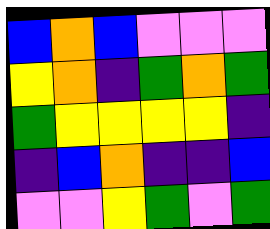[["blue", "orange", "blue", "violet", "violet", "violet"], ["yellow", "orange", "indigo", "green", "orange", "green"], ["green", "yellow", "yellow", "yellow", "yellow", "indigo"], ["indigo", "blue", "orange", "indigo", "indigo", "blue"], ["violet", "violet", "yellow", "green", "violet", "green"]]